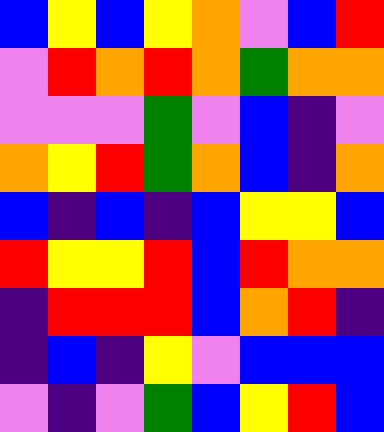[["blue", "yellow", "blue", "yellow", "orange", "violet", "blue", "red"], ["violet", "red", "orange", "red", "orange", "green", "orange", "orange"], ["violet", "violet", "violet", "green", "violet", "blue", "indigo", "violet"], ["orange", "yellow", "red", "green", "orange", "blue", "indigo", "orange"], ["blue", "indigo", "blue", "indigo", "blue", "yellow", "yellow", "blue"], ["red", "yellow", "yellow", "red", "blue", "red", "orange", "orange"], ["indigo", "red", "red", "red", "blue", "orange", "red", "indigo"], ["indigo", "blue", "indigo", "yellow", "violet", "blue", "blue", "blue"], ["violet", "indigo", "violet", "green", "blue", "yellow", "red", "blue"]]